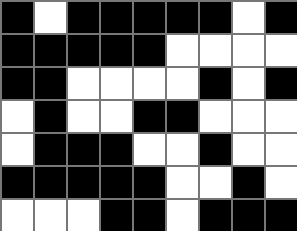[["black", "white", "black", "black", "black", "black", "black", "white", "black"], ["black", "black", "black", "black", "black", "white", "white", "white", "white"], ["black", "black", "white", "white", "white", "white", "black", "white", "black"], ["white", "black", "white", "white", "black", "black", "white", "white", "white"], ["white", "black", "black", "black", "white", "white", "black", "white", "white"], ["black", "black", "black", "black", "black", "white", "white", "black", "white"], ["white", "white", "white", "black", "black", "white", "black", "black", "black"]]